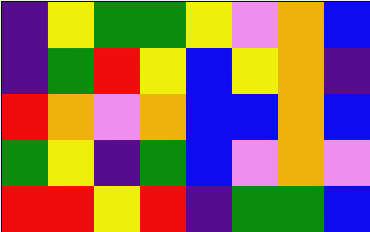[["indigo", "yellow", "green", "green", "yellow", "violet", "orange", "blue"], ["indigo", "green", "red", "yellow", "blue", "yellow", "orange", "indigo"], ["red", "orange", "violet", "orange", "blue", "blue", "orange", "blue"], ["green", "yellow", "indigo", "green", "blue", "violet", "orange", "violet"], ["red", "red", "yellow", "red", "indigo", "green", "green", "blue"]]